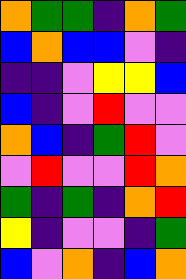[["orange", "green", "green", "indigo", "orange", "green"], ["blue", "orange", "blue", "blue", "violet", "indigo"], ["indigo", "indigo", "violet", "yellow", "yellow", "blue"], ["blue", "indigo", "violet", "red", "violet", "violet"], ["orange", "blue", "indigo", "green", "red", "violet"], ["violet", "red", "violet", "violet", "red", "orange"], ["green", "indigo", "green", "indigo", "orange", "red"], ["yellow", "indigo", "violet", "violet", "indigo", "green"], ["blue", "violet", "orange", "indigo", "blue", "orange"]]